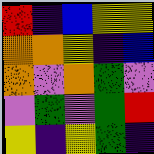[["red", "indigo", "blue", "yellow", "yellow"], ["orange", "orange", "yellow", "indigo", "blue"], ["orange", "violet", "orange", "green", "violet"], ["violet", "green", "violet", "green", "red"], ["yellow", "indigo", "yellow", "green", "indigo"]]